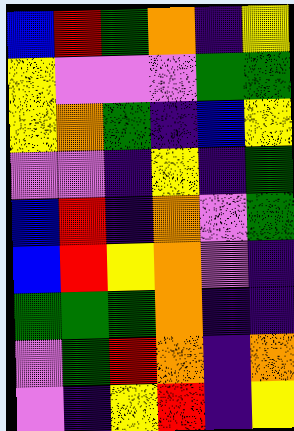[["blue", "red", "green", "orange", "indigo", "yellow"], ["yellow", "violet", "violet", "violet", "green", "green"], ["yellow", "orange", "green", "indigo", "blue", "yellow"], ["violet", "violet", "indigo", "yellow", "indigo", "green"], ["blue", "red", "indigo", "orange", "violet", "green"], ["blue", "red", "yellow", "orange", "violet", "indigo"], ["green", "green", "green", "orange", "indigo", "indigo"], ["violet", "green", "red", "orange", "indigo", "orange"], ["violet", "indigo", "yellow", "red", "indigo", "yellow"]]